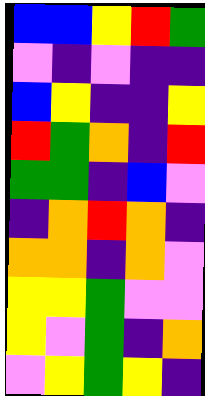[["blue", "blue", "yellow", "red", "green"], ["violet", "indigo", "violet", "indigo", "indigo"], ["blue", "yellow", "indigo", "indigo", "yellow"], ["red", "green", "orange", "indigo", "red"], ["green", "green", "indigo", "blue", "violet"], ["indigo", "orange", "red", "orange", "indigo"], ["orange", "orange", "indigo", "orange", "violet"], ["yellow", "yellow", "green", "violet", "violet"], ["yellow", "violet", "green", "indigo", "orange"], ["violet", "yellow", "green", "yellow", "indigo"]]